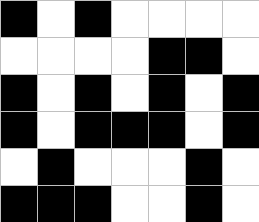[["black", "white", "black", "white", "white", "white", "white"], ["white", "white", "white", "white", "black", "black", "white"], ["black", "white", "black", "white", "black", "white", "black"], ["black", "white", "black", "black", "black", "white", "black"], ["white", "black", "white", "white", "white", "black", "white"], ["black", "black", "black", "white", "white", "black", "white"]]